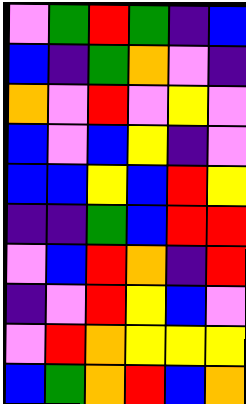[["violet", "green", "red", "green", "indigo", "blue"], ["blue", "indigo", "green", "orange", "violet", "indigo"], ["orange", "violet", "red", "violet", "yellow", "violet"], ["blue", "violet", "blue", "yellow", "indigo", "violet"], ["blue", "blue", "yellow", "blue", "red", "yellow"], ["indigo", "indigo", "green", "blue", "red", "red"], ["violet", "blue", "red", "orange", "indigo", "red"], ["indigo", "violet", "red", "yellow", "blue", "violet"], ["violet", "red", "orange", "yellow", "yellow", "yellow"], ["blue", "green", "orange", "red", "blue", "orange"]]